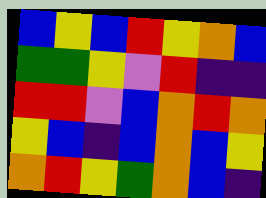[["blue", "yellow", "blue", "red", "yellow", "orange", "blue"], ["green", "green", "yellow", "violet", "red", "indigo", "indigo"], ["red", "red", "violet", "blue", "orange", "red", "orange"], ["yellow", "blue", "indigo", "blue", "orange", "blue", "yellow"], ["orange", "red", "yellow", "green", "orange", "blue", "indigo"]]